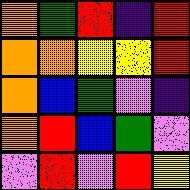[["orange", "green", "red", "indigo", "red"], ["orange", "orange", "yellow", "yellow", "red"], ["orange", "blue", "green", "violet", "indigo"], ["orange", "red", "blue", "green", "violet"], ["violet", "red", "violet", "red", "yellow"]]